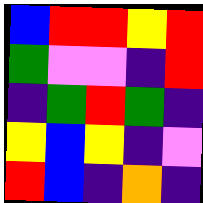[["blue", "red", "red", "yellow", "red"], ["green", "violet", "violet", "indigo", "red"], ["indigo", "green", "red", "green", "indigo"], ["yellow", "blue", "yellow", "indigo", "violet"], ["red", "blue", "indigo", "orange", "indigo"]]